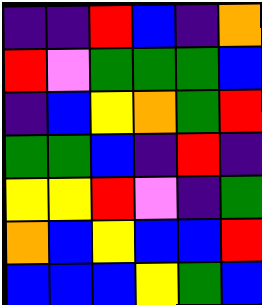[["indigo", "indigo", "red", "blue", "indigo", "orange"], ["red", "violet", "green", "green", "green", "blue"], ["indigo", "blue", "yellow", "orange", "green", "red"], ["green", "green", "blue", "indigo", "red", "indigo"], ["yellow", "yellow", "red", "violet", "indigo", "green"], ["orange", "blue", "yellow", "blue", "blue", "red"], ["blue", "blue", "blue", "yellow", "green", "blue"]]